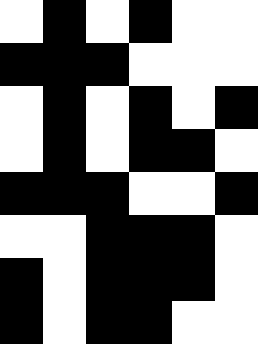[["white", "black", "white", "black", "white", "white"], ["black", "black", "black", "white", "white", "white"], ["white", "black", "white", "black", "white", "black"], ["white", "black", "white", "black", "black", "white"], ["black", "black", "black", "white", "white", "black"], ["white", "white", "black", "black", "black", "white"], ["black", "white", "black", "black", "black", "white"], ["black", "white", "black", "black", "white", "white"]]